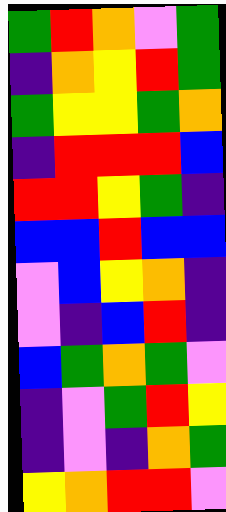[["green", "red", "orange", "violet", "green"], ["indigo", "orange", "yellow", "red", "green"], ["green", "yellow", "yellow", "green", "orange"], ["indigo", "red", "red", "red", "blue"], ["red", "red", "yellow", "green", "indigo"], ["blue", "blue", "red", "blue", "blue"], ["violet", "blue", "yellow", "orange", "indigo"], ["violet", "indigo", "blue", "red", "indigo"], ["blue", "green", "orange", "green", "violet"], ["indigo", "violet", "green", "red", "yellow"], ["indigo", "violet", "indigo", "orange", "green"], ["yellow", "orange", "red", "red", "violet"]]